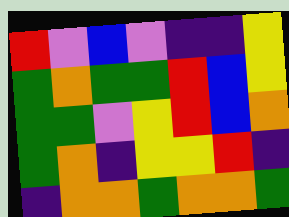[["red", "violet", "blue", "violet", "indigo", "indigo", "yellow"], ["green", "orange", "green", "green", "red", "blue", "yellow"], ["green", "green", "violet", "yellow", "red", "blue", "orange"], ["green", "orange", "indigo", "yellow", "yellow", "red", "indigo"], ["indigo", "orange", "orange", "green", "orange", "orange", "green"]]